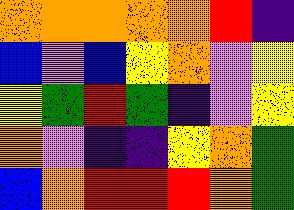[["orange", "orange", "orange", "orange", "orange", "red", "indigo"], ["blue", "violet", "blue", "yellow", "orange", "violet", "yellow"], ["yellow", "green", "red", "green", "indigo", "violet", "yellow"], ["orange", "violet", "indigo", "indigo", "yellow", "orange", "green"], ["blue", "orange", "red", "red", "red", "orange", "green"]]